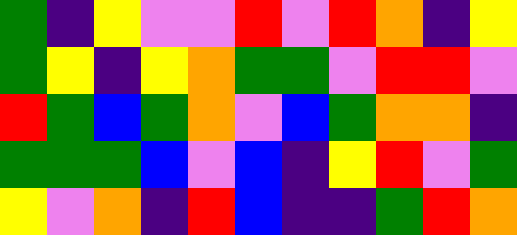[["green", "indigo", "yellow", "violet", "violet", "red", "violet", "red", "orange", "indigo", "yellow"], ["green", "yellow", "indigo", "yellow", "orange", "green", "green", "violet", "red", "red", "violet"], ["red", "green", "blue", "green", "orange", "violet", "blue", "green", "orange", "orange", "indigo"], ["green", "green", "green", "blue", "violet", "blue", "indigo", "yellow", "red", "violet", "green"], ["yellow", "violet", "orange", "indigo", "red", "blue", "indigo", "indigo", "green", "red", "orange"]]